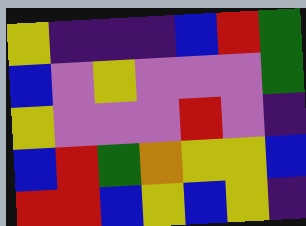[["yellow", "indigo", "indigo", "indigo", "blue", "red", "green"], ["blue", "violet", "yellow", "violet", "violet", "violet", "green"], ["yellow", "violet", "violet", "violet", "red", "violet", "indigo"], ["blue", "red", "green", "orange", "yellow", "yellow", "blue"], ["red", "red", "blue", "yellow", "blue", "yellow", "indigo"]]